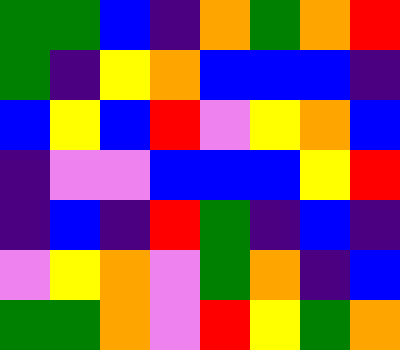[["green", "green", "blue", "indigo", "orange", "green", "orange", "red"], ["green", "indigo", "yellow", "orange", "blue", "blue", "blue", "indigo"], ["blue", "yellow", "blue", "red", "violet", "yellow", "orange", "blue"], ["indigo", "violet", "violet", "blue", "blue", "blue", "yellow", "red"], ["indigo", "blue", "indigo", "red", "green", "indigo", "blue", "indigo"], ["violet", "yellow", "orange", "violet", "green", "orange", "indigo", "blue"], ["green", "green", "orange", "violet", "red", "yellow", "green", "orange"]]